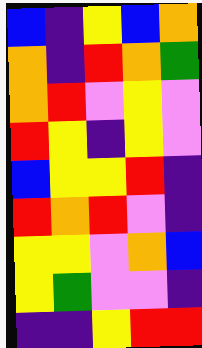[["blue", "indigo", "yellow", "blue", "orange"], ["orange", "indigo", "red", "orange", "green"], ["orange", "red", "violet", "yellow", "violet"], ["red", "yellow", "indigo", "yellow", "violet"], ["blue", "yellow", "yellow", "red", "indigo"], ["red", "orange", "red", "violet", "indigo"], ["yellow", "yellow", "violet", "orange", "blue"], ["yellow", "green", "violet", "violet", "indigo"], ["indigo", "indigo", "yellow", "red", "red"]]